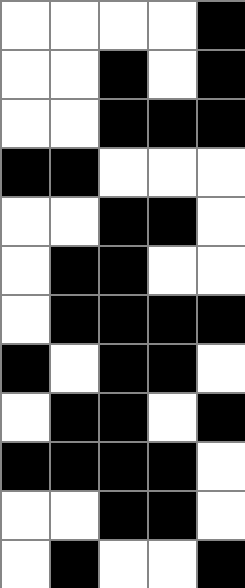[["white", "white", "white", "white", "black"], ["white", "white", "black", "white", "black"], ["white", "white", "black", "black", "black"], ["black", "black", "white", "white", "white"], ["white", "white", "black", "black", "white"], ["white", "black", "black", "white", "white"], ["white", "black", "black", "black", "black"], ["black", "white", "black", "black", "white"], ["white", "black", "black", "white", "black"], ["black", "black", "black", "black", "white"], ["white", "white", "black", "black", "white"], ["white", "black", "white", "white", "black"]]